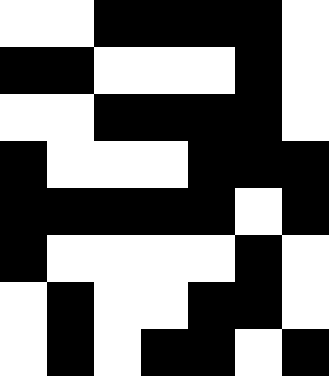[["white", "white", "black", "black", "black", "black", "white"], ["black", "black", "white", "white", "white", "black", "white"], ["white", "white", "black", "black", "black", "black", "white"], ["black", "white", "white", "white", "black", "black", "black"], ["black", "black", "black", "black", "black", "white", "black"], ["black", "white", "white", "white", "white", "black", "white"], ["white", "black", "white", "white", "black", "black", "white"], ["white", "black", "white", "black", "black", "white", "black"]]